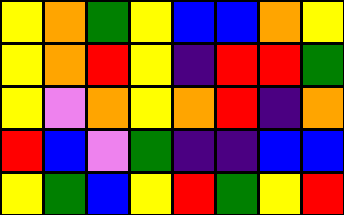[["yellow", "orange", "green", "yellow", "blue", "blue", "orange", "yellow"], ["yellow", "orange", "red", "yellow", "indigo", "red", "red", "green"], ["yellow", "violet", "orange", "yellow", "orange", "red", "indigo", "orange"], ["red", "blue", "violet", "green", "indigo", "indigo", "blue", "blue"], ["yellow", "green", "blue", "yellow", "red", "green", "yellow", "red"]]